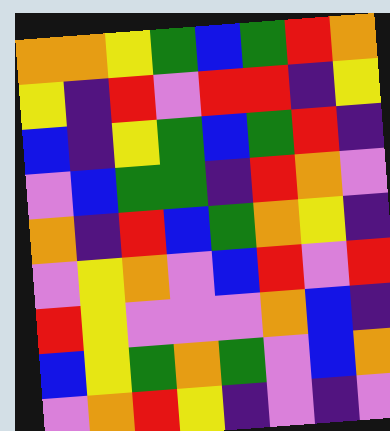[["orange", "orange", "yellow", "green", "blue", "green", "red", "orange"], ["yellow", "indigo", "red", "violet", "red", "red", "indigo", "yellow"], ["blue", "indigo", "yellow", "green", "blue", "green", "red", "indigo"], ["violet", "blue", "green", "green", "indigo", "red", "orange", "violet"], ["orange", "indigo", "red", "blue", "green", "orange", "yellow", "indigo"], ["violet", "yellow", "orange", "violet", "blue", "red", "violet", "red"], ["red", "yellow", "violet", "violet", "violet", "orange", "blue", "indigo"], ["blue", "yellow", "green", "orange", "green", "violet", "blue", "orange"], ["violet", "orange", "red", "yellow", "indigo", "violet", "indigo", "violet"]]